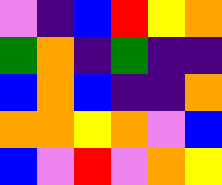[["violet", "indigo", "blue", "red", "yellow", "orange"], ["green", "orange", "indigo", "green", "indigo", "indigo"], ["blue", "orange", "blue", "indigo", "indigo", "orange"], ["orange", "orange", "yellow", "orange", "violet", "blue"], ["blue", "violet", "red", "violet", "orange", "yellow"]]